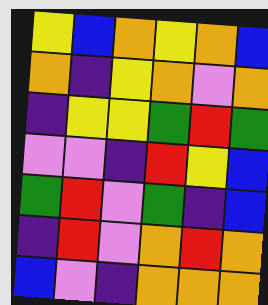[["yellow", "blue", "orange", "yellow", "orange", "blue"], ["orange", "indigo", "yellow", "orange", "violet", "orange"], ["indigo", "yellow", "yellow", "green", "red", "green"], ["violet", "violet", "indigo", "red", "yellow", "blue"], ["green", "red", "violet", "green", "indigo", "blue"], ["indigo", "red", "violet", "orange", "red", "orange"], ["blue", "violet", "indigo", "orange", "orange", "orange"]]